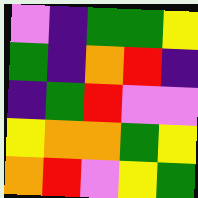[["violet", "indigo", "green", "green", "yellow"], ["green", "indigo", "orange", "red", "indigo"], ["indigo", "green", "red", "violet", "violet"], ["yellow", "orange", "orange", "green", "yellow"], ["orange", "red", "violet", "yellow", "green"]]